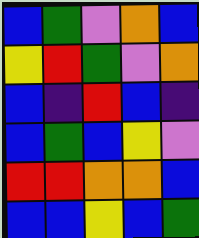[["blue", "green", "violet", "orange", "blue"], ["yellow", "red", "green", "violet", "orange"], ["blue", "indigo", "red", "blue", "indigo"], ["blue", "green", "blue", "yellow", "violet"], ["red", "red", "orange", "orange", "blue"], ["blue", "blue", "yellow", "blue", "green"]]